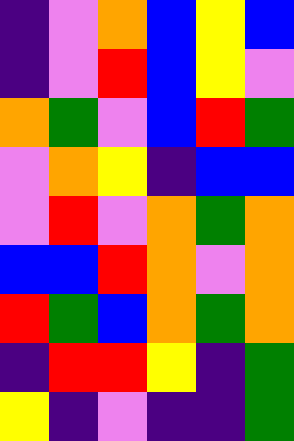[["indigo", "violet", "orange", "blue", "yellow", "blue"], ["indigo", "violet", "red", "blue", "yellow", "violet"], ["orange", "green", "violet", "blue", "red", "green"], ["violet", "orange", "yellow", "indigo", "blue", "blue"], ["violet", "red", "violet", "orange", "green", "orange"], ["blue", "blue", "red", "orange", "violet", "orange"], ["red", "green", "blue", "orange", "green", "orange"], ["indigo", "red", "red", "yellow", "indigo", "green"], ["yellow", "indigo", "violet", "indigo", "indigo", "green"]]